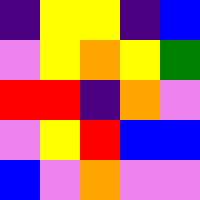[["indigo", "yellow", "yellow", "indigo", "blue"], ["violet", "yellow", "orange", "yellow", "green"], ["red", "red", "indigo", "orange", "violet"], ["violet", "yellow", "red", "blue", "blue"], ["blue", "violet", "orange", "violet", "violet"]]